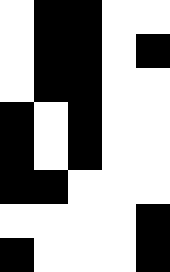[["white", "black", "black", "white", "white"], ["white", "black", "black", "white", "black"], ["white", "black", "black", "white", "white"], ["black", "white", "black", "white", "white"], ["black", "white", "black", "white", "white"], ["black", "black", "white", "white", "white"], ["white", "white", "white", "white", "black"], ["black", "white", "white", "white", "black"]]